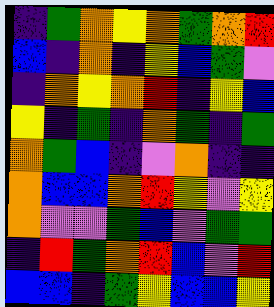[["indigo", "green", "orange", "yellow", "orange", "green", "orange", "red"], ["blue", "indigo", "orange", "indigo", "yellow", "blue", "green", "violet"], ["indigo", "orange", "yellow", "orange", "red", "indigo", "yellow", "blue"], ["yellow", "indigo", "green", "indigo", "orange", "green", "indigo", "green"], ["orange", "green", "blue", "indigo", "violet", "orange", "indigo", "indigo"], ["orange", "blue", "blue", "orange", "red", "yellow", "violet", "yellow"], ["orange", "violet", "violet", "green", "blue", "violet", "green", "green"], ["indigo", "red", "green", "orange", "red", "blue", "violet", "red"], ["blue", "blue", "indigo", "green", "yellow", "blue", "blue", "yellow"]]